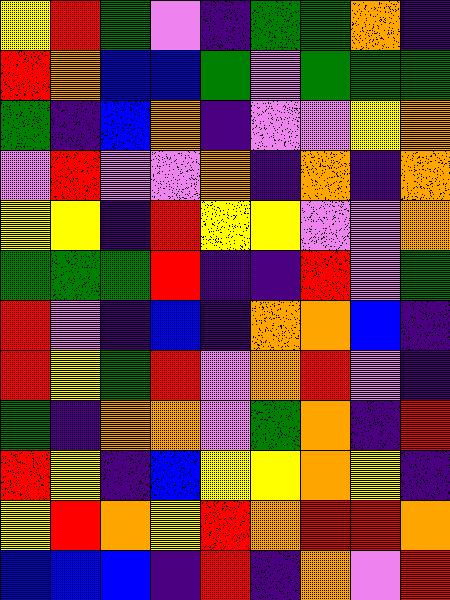[["yellow", "red", "green", "violet", "indigo", "green", "green", "orange", "indigo"], ["red", "orange", "blue", "blue", "green", "violet", "green", "green", "green"], ["green", "indigo", "blue", "orange", "indigo", "violet", "violet", "yellow", "orange"], ["violet", "red", "violet", "violet", "orange", "indigo", "orange", "indigo", "orange"], ["yellow", "yellow", "indigo", "red", "yellow", "yellow", "violet", "violet", "orange"], ["green", "green", "green", "red", "indigo", "indigo", "red", "violet", "green"], ["red", "violet", "indigo", "blue", "indigo", "orange", "orange", "blue", "indigo"], ["red", "yellow", "green", "red", "violet", "orange", "red", "violet", "indigo"], ["green", "indigo", "orange", "orange", "violet", "green", "orange", "indigo", "red"], ["red", "yellow", "indigo", "blue", "yellow", "yellow", "orange", "yellow", "indigo"], ["yellow", "red", "orange", "yellow", "red", "orange", "red", "red", "orange"], ["blue", "blue", "blue", "indigo", "red", "indigo", "orange", "violet", "red"]]